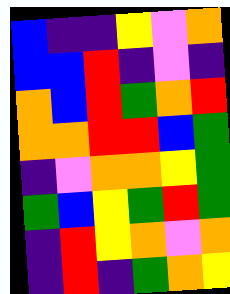[["blue", "indigo", "indigo", "yellow", "violet", "orange"], ["blue", "blue", "red", "indigo", "violet", "indigo"], ["orange", "blue", "red", "green", "orange", "red"], ["orange", "orange", "red", "red", "blue", "green"], ["indigo", "violet", "orange", "orange", "yellow", "green"], ["green", "blue", "yellow", "green", "red", "green"], ["indigo", "red", "yellow", "orange", "violet", "orange"], ["indigo", "red", "indigo", "green", "orange", "yellow"]]